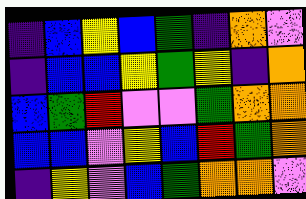[["indigo", "blue", "yellow", "blue", "green", "indigo", "orange", "violet"], ["indigo", "blue", "blue", "yellow", "green", "yellow", "indigo", "orange"], ["blue", "green", "red", "violet", "violet", "green", "orange", "orange"], ["blue", "blue", "violet", "yellow", "blue", "red", "green", "orange"], ["indigo", "yellow", "violet", "blue", "green", "orange", "orange", "violet"]]